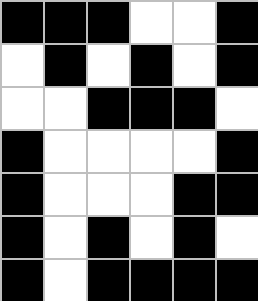[["black", "black", "black", "white", "white", "black"], ["white", "black", "white", "black", "white", "black"], ["white", "white", "black", "black", "black", "white"], ["black", "white", "white", "white", "white", "black"], ["black", "white", "white", "white", "black", "black"], ["black", "white", "black", "white", "black", "white"], ["black", "white", "black", "black", "black", "black"]]